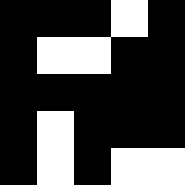[["black", "black", "black", "white", "black"], ["black", "white", "white", "black", "black"], ["black", "black", "black", "black", "black"], ["black", "white", "black", "black", "black"], ["black", "white", "black", "white", "white"]]